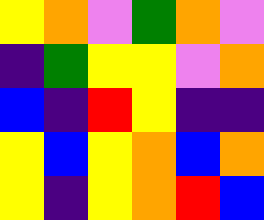[["yellow", "orange", "violet", "green", "orange", "violet"], ["indigo", "green", "yellow", "yellow", "violet", "orange"], ["blue", "indigo", "red", "yellow", "indigo", "indigo"], ["yellow", "blue", "yellow", "orange", "blue", "orange"], ["yellow", "indigo", "yellow", "orange", "red", "blue"]]